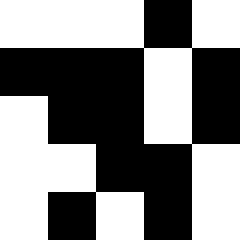[["white", "white", "white", "black", "white"], ["black", "black", "black", "white", "black"], ["white", "black", "black", "white", "black"], ["white", "white", "black", "black", "white"], ["white", "black", "white", "black", "white"]]